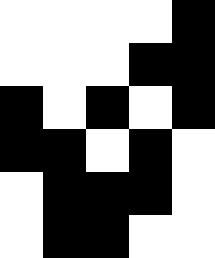[["white", "white", "white", "white", "black"], ["white", "white", "white", "black", "black"], ["black", "white", "black", "white", "black"], ["black", "black", "white", "black", "white"], ["white", "black", "black", "black", "white"], ["white", "black", "black", "white", "white"]]